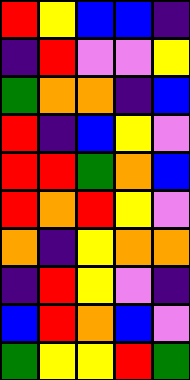[["red", "yellow", "blue", "blue", "indigo"], ["indigo", "red", "violet", "violet", "yellow"], ["green", "orange", "orange", "indigo", "blue"], ["red", "indigo", "blue", "yellow", "violet"], ["red", "red", "green", "orange", "blue"], ["red", "orange", "red", "yellow", "violet"], ["orange", "indigo", "yellow", "orange", "orange"], ["indigo", "red", "yellow", "violet", "indigo"], ["blue", "red", "orange", "blue", "violet"], ["green", "yellow", "yellow", "red", "green"]]